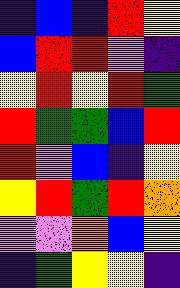[["indigo", "blue", "indigo", "red", "yellow"], ["blue", "red", "red", "violet", "indigo"], ["yellow", "red", "yellow", "red", "green"], ["red", "green", "green", "blue", "red"], ["red", "violet", "blue", "indigo", "yellow"], ["yellow", "red", "green", "red", "orange"], ["violet", "violet", "orange", "blue", "yellow"], ["indigo", "green", "yellow", "yellow", "indigo"]]